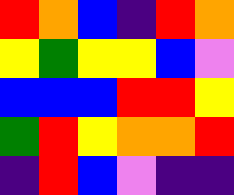[["red", "orange", "blue", "indigo", "red", "orange"], ["yellow", "green", "yellow", "yellow", "blue", "violet"], ["blue", "blue", "blue", "red", "red", "yellow"], ["green", "red", "yellow", "orange", "orange", "red"], ["indigo", "red", "blue", "violet", "indigo", "indigo"]]